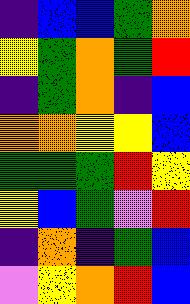[["indigo", "blue", "blue", "green", "orange"], ["yellow", "green", "orange", "green", "red"], ["indigo", "green", "orange", "indigo", "blue"], ["orange", "orange", "yellow", "yellow", "blue"], ["green", "green", "green", "red", "yellow"], ["yellow", "blue", "green", "violet", "red"], ["indigo", "orange", "indigo", "green", "blue"], ["violet", "yellow", "orange", "red", "blue"]]